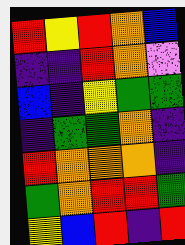[["red", "yellow", "red", "orange", "blue"], ["indigo", "indigo", "red", "orange", "violet"], ["blue", "indigo", "yellow", "green", "green"], ["indigo", "green", "green", "orange", "indigo"], ["red", "orange", "orange", "orange", "indigo"], ["green", "orange", "red", "red", "green"], ["yellow", "blue", "red", "indigo", "red"]]